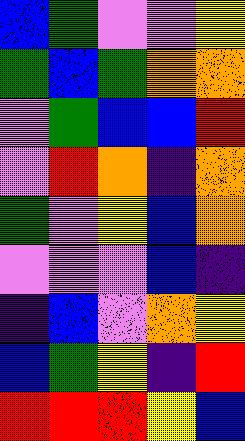[["blue", "green", "violet", "violet", "yellow"], ["green", "blue", "green", "orange", "orange"], ["violet", "green", "blue", "blue", "red"], ["violet", "red", "orange", "indigo", "orange"], ["green", "violet", "yellow", "blue", "orange"], ["violet", "violet", "violet", "blue", "indigo"], ["indigo", "blue", "violet", "orange", "yellow"], ["blue", "green", "yellow", "indigo", "red"], ["red", "red", "red", "yellow", "blue"]]